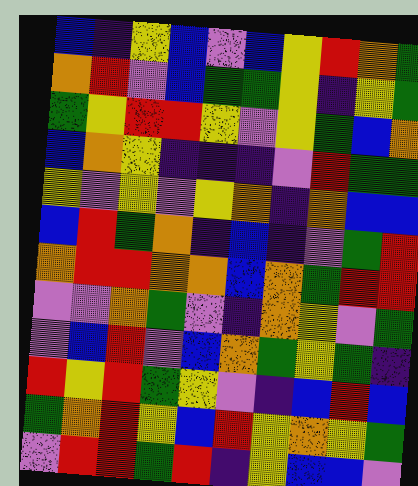[["blue", "indigo", "yellow", "blue", "violet", "blue", "yellow", "red", "orange", "green"], ["orange", "red", "violet", "blue", "green", "green", "yellow", "indigo", "yellow", "green"], ["green", "yellow", "red", "red", "yellow", "violet", "yellow", "green", "blue", "orange"], ["blue", "orange", "yellow", "indigo", "indigo", "indigo", "violet", "red", "green", "green"], ["yellow", "violet", "yellow", "violet", "yellow", "orange", "indigo", "orange", "blue", "blue"], ["blue", "red", "green", "orange", "indigo", "blue", "indigo", "violet", "green", "red"], ["orange", "red", "red", "orange", "orange", "blue", "orange", "green", "red", "red"], ["violet", "violet", "orange", "green", "violet", "indigo", "orange", "yellow", "violet", "green"], ["violet", "blue", "red", "violet", "blue", "orange", "green", "yellow", "green", "indigo"], ["red", "yellow", "red", "green", "yellow", "violet", "indigo", "blue", "red", "blue"], ["green", "orange", "red", "yellow", "blue", "red", "yellow", "orange", "yellow", "green"], ["violet", "red", "red", "green", "red", "indigo", "yellow", "blue", "blue", "violet"]]